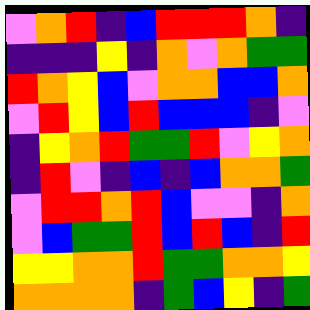[["violet", "orange", "red", "indigo", "blue", "red", "red", "red", "orange", "indigo"], ["indigo", "indigo", "indigo", "yellow", "indigo", "orange", "violet", "orange", "green", "green"], ["red", "orange", "yellow", "blue", "violet", "orange", "orange", "blue", "blue", "orange"], ["violet", "red", "yellow", "blue", "red", "blue", "blue", "blue", "indigo", "violet"], ["indigo", "yellow", "orange", "red", "green", "green", "red", "violet", "yellow", "orange"], ["indigo", "red", "violet", "indigo", "blue", "indigo", "blue", "orange", "orange", "green"], ["violet", "red", "red", "orange", "red", "blue", "violet", "violet", "indigo", "orange"], ["violet", "blue", "green", "green", "red", "blue", "red", "blue", "indigo", "red"], ["yellow", "yellow", "orange", "orange", "red", "green", "green", "orange", "orange", "yellow"], ["orange", "orange", "orange", "orange", "indigo", "green", "blue", "yellow", "indigo", "green"]]